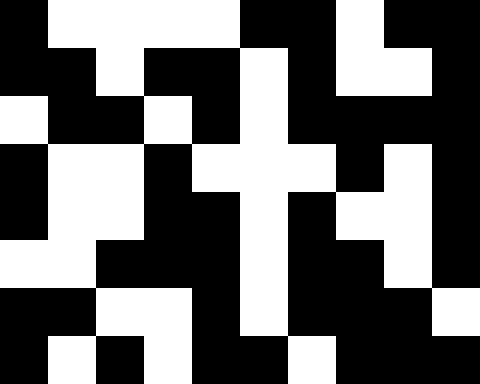[["black", "white", "white", "white", "white", "black", "black", "white", "black", "black"], ["black", "black", "white", "black", "black", "white", "black", "white", "white", "black"], ["white", "black", "black", "white", "black", "white", "black", "black", "black", "black"], ["black", "white", "white", "black", "white", "white", "white", "black", "white", "black"], ["black", "white", "white", "black", "black", "white", "black", "white", "white", "black"], ["white", "white", "black", "black", "black", "white", "black", "black", "white", "black"], ["black", "black", "white", "white", "black", "white", "black", "black", "black", "white"], ["black", "white", "black", "white", "black", "black", "white", "black", "black", "black"]]